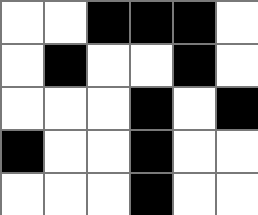[["white", "white", "black", "black", "black", "white"], ["white", "black", "white", "white", "black", "white"], ["white", "white", "white", "black", "white", "black"], ["black", "white", "white", "black", "white", "white"], ["white", "white", "white", "black", "white", "white"]]